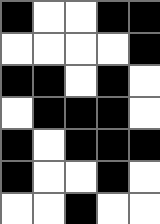[["black", "white", "white", "black", "black"], ["white", "white", "white", "white", "black"], ["black", "black", "white", "black", "white"], ["white", "black", "black", "black", "white"], ["black", "white", "black", "black", "black"], ["black", "white", "white", "black", "white"], ["white", "white", "black", "white", "white"]]